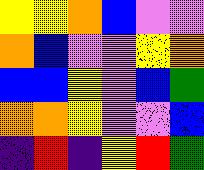[["yellow", "yellow", "orange", "blue", "violet", "violet"], ["orange", "blue", "violet", "violet", "yellow", "orange"], ["blue", "blue", "yellow", "violet", "blue", "green"], ["orange", "orange", "yellow", "violet", "violet", "blue"], ["indigo", "red", "indigo", "yellow", "red", "green"]]